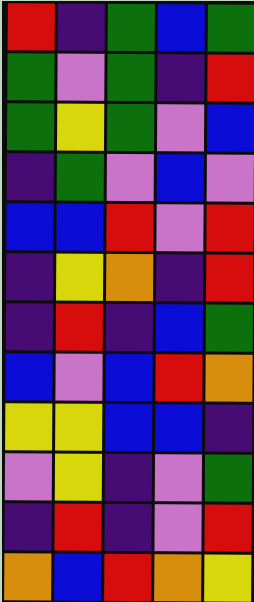[["red", "indigo", "green", "blue", "green"], ["green", "violet", "green", "indigo", "red"], ["green", "yellow", "green", "violet", "blue"], ["indigo", "green", "violet", "blue", "violet"], ["blue", "blue", "red", "violet", "red"], ["indigo", "yellow", "orange", "indigo", "red"], ["indigo", "red", "indigo", "blue", "green"], ["blue", "violet", "blue", "red", "orange"], ["yellow", "yellow", "blue", "blue", "indigo"], ["violet", "yellow", "indigo", "violet", "green"], ["indigo", "red", "indigo", "violet", "red"], ["orange", "blue", "red", "orange", "yellow"]]